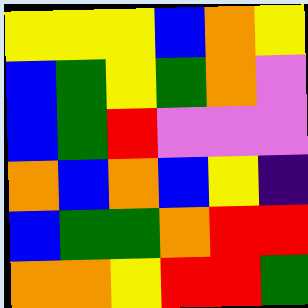[["yellow", "yellow", "yellow", "blue", "orange", "yellow"], ["blue", "green", "yellow", "green", "orange", "violet"], ["blue", "green", "red", "violet", "violet", "violet"], ["orange", "blue", "orange", "blue", "yellow", "indigo"], ["blue", "green", "green", "orange", "red", "red"], ["orange", "orange", "yellow", "red", "red", "green"]]